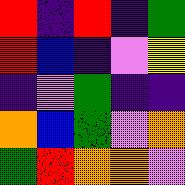[["red", "indigo", "red", "indigo", "green"], ["red", "blue", "indigo", "violet", "yellow"], ["indigo", "violet", "green", "indigo", "indigo"], ["orange", "blue", "green", "violet", "orange"], ["green", "red", "orange", "orange", "violet"]]